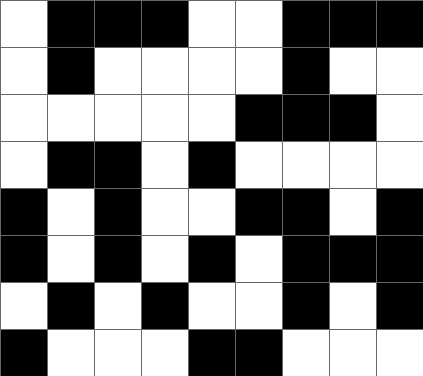[["white", "black", "black", "black", "white", "white", "black", "black", "black"], ["white", "black", "white", "white", "white", "white", "black", "white", "white"], ["white", "white", "white", "white", "white", "black", "black", "black", "white"], ["white", "black", "black", "white", "black", "white", "white", "white", "white"], ["black", "white", "black", "white", "white", "black", "black", "white", "black"], ["black", "white", "black", "white", "black", "white", "black", "black", "black"], ["white", "black", "white", "black", "white", "white", "black", "white", "black"], ["black", "white", "white", "white", "black", "black", "white", "white", "white"]]